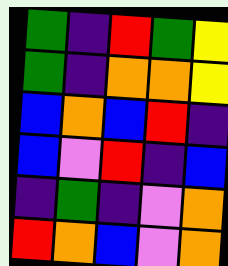[["green", "indigo", "red", "green", "yellow"], ["green", "indigo", "orange", "orange", "yellow"], ["blue", "orange", "blue", "red", "indigo"], ["blue", "violet", "red", "indigo", "blue"], ["indigo", "green", "indigo", "violet", "orange"], ["red", "orange", "blue", "violet", "orange"]]